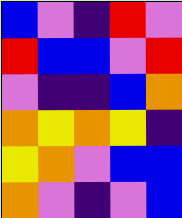[["blue", "violet", "indigo", "red", "violet"], ["red", "blue", "blue", "violet", "red"], ["violet", "indigo", "indigo", "blue", "orange"], ["orange", "yellow", "orange", "yellow", "indigo"], ["yellow", "orange", "violet", "blue", "blue"], ["orange", "violet", "indigo", "violet", "blue"]]